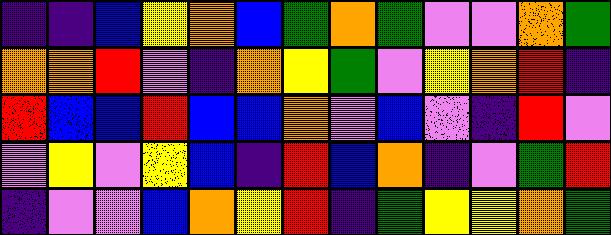[["indigo", "indigo", "blue", "yellow", "orange", "blue", "green", "orange", "green", "violet", "violet", "orange", "green"], ["orange", "orange", "red", "violet", "indigo", "orange", "yellow", "green", "violet", "yellow", "orange", "red", "indigo"], ["red", "blue", "blue", "red", "blue", "blue", "orange", "violet", "blue", "violet", "indigo", "red", "violet"], ["violet", "yellow", "violet", "yellow", "blue", "indigo", "red", "blue", "orange", "indigo", "violet", "green", "red"], ["indigo", "violet", "violet", "blue", "orange", "yellow", "red", "indigo", "green", "yellow", "yellow", "orange", "green"]]